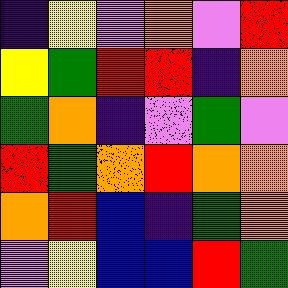[["indigo", "yellow", "violet", "orange", "violet", "red"], ["yellow", "green", "red", "red", "indigo", "orange"], ["green", "orange", "indigo", "violet", "green", "violet"], ["red", "green", "orange", "red", "orange", "orange"], ["orange", "red", "blue", "indigo", "green", "orange"], ["violet", "yellow", "blue", "blue", "red", "green"]]